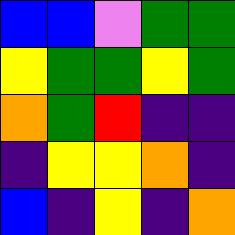[["blue", "blue", "violet", "green", "green"], ["yellow", "green", "green", "yellow", "green"], ["orange", "green", "red", "indigo", "indigo"], ["indigo", "yellow", "yellow", "orange", "indigo"], ["blue", "indigo", "yellow", "indigo", "orange"]]